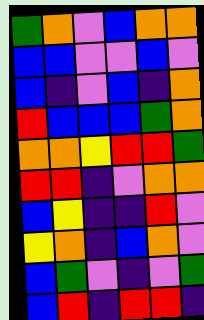[["green", "orange", "violet", "blue", "orange", "orange"], ["blue", "blue", "violet", "violet", "blue", "violet"], ["blue", "indigo", "violet", "blue", "indigo", "orange"], ["red", "blue", "blue", "blue", "green", "orange"], ["orange", "orange", "yellow", "red", "red", "green"], ["red", "red", "indigo", "violet", "orange", "orange"], ["blue", "yellow", "indigo", "indigo", "red", "violet"], ["yellow", "orange", "indigo", "blue", "orange", "violet"], ["blue", "green", "violet", "indigo", "violet", "green"], ["blue", "red", "indigo", "red", "red", "indigo"]]